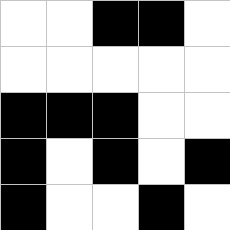[["white", "white", "black", "black", "white"], ["white", "white", "white", "white", "white"], ["black", "black", "black", "white", "white"], ["black", "white", "black", "white", "black"], ["black", "white", "white", "black", "white"]]